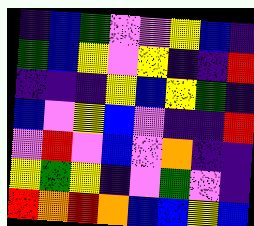[["indigo", "blue", "green", "violet", "violet", "yellow", "blue", "indigo"], ["green", "blue", "yellow", "violet", "yellow", "indigo", "indigo", "red"], ["indigo", "indigo", "indigo", "yellow", "blue", "yellow", "green", "indigo"], ["blue", "violet", "yellow", "blue", "violet", "indigo", "indigo", "red"], ["violet", "red", "violet", "blue", "violet", "orange", "indigo", "indigo"], ["yellow", "green", "yellow", "indigo", "violet", "green", "violet", "indigo"], ["red", "orange", "red", "orange", "blue", "blue", "yellow", "blue"]]